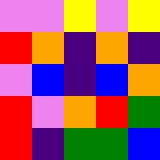[["violet", "violet", "yellow", "violet", "yellow"], ["red", "orange", "indigo", "orange", "indigo"], ["violet", "blue", "indigo", "blue", "orange"], ["red", "violet", "orange", "red", "green"], ["red", "indigo", "green", "green", "blue"]]